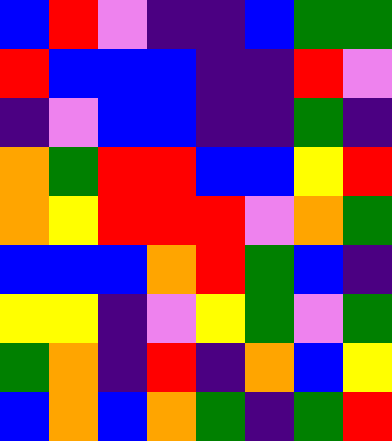[["blue", "red", "violet", "indigo", "indigo", "blue", "green", "green"], ["red", "blue", "blue", "blue", "indigo", "indigo", "red", "violet"], ["indigo", "violet", "blue", "blue", "indigo", "indigo", "green", "indigo"], ["orange", "green", "red", "red", "blue", "blue", "yellow", "red"], ["orange", "yellow", "red", "red", "red", "violet", "orange", "green"], ["blue", "blue", "blue", "orange", "red", "green", "blue", "indigo"], ["yellow", "yellow", "indigo", "violet", "yellow", "green", "violet", "green"], ["green", "orange", "indigo", "red", "indigo", "orange", "blue", "yellow"], ["blue", "orange", "blue", "orange", "green", "indigo", "green", "red"]]